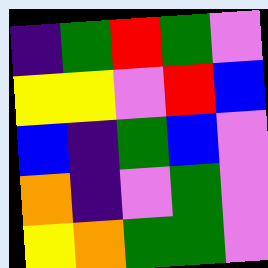[["indigo", "green", "red", "green", "violet"], ["yellow", "yellow", "violet", "red", "blue"], ["blue", "indigo", "green", "blue", "violet"], ["orange", "indigo", "violet", "green", "violet"], ["yellow", "orange", "green", "green", "violet"]]